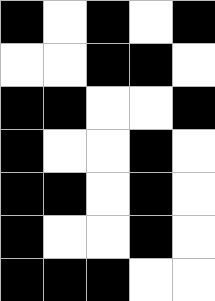[["black", "white", "black", "white", "black"], ["white", "white", "black", "black", "white"], ["black", "black", "white", "white", "black"], ["black", "white", "white", "black", "white"], ["black", "black", "white", "black", "white"], ["black", "white", "white", "black", "white"], ["black", "black", "black", "white", "white"]]